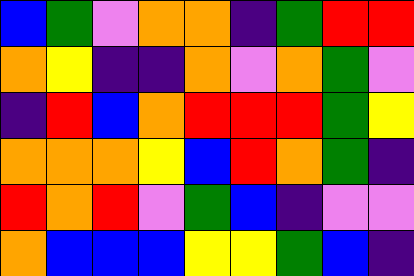[["blue", "green", "violet", "orange", "orange", "indigo", "green", "red", "red"], ["orange", "yellow", "indigo", "indigo", "orange", "violet", "orange", "green", "violet"], ["indigo", "red", "blue", "orange", "red", "red", "red", "green", "yellow"], ["orange", "orange", "orange", "yellow", "blue", "red", "orange", "green", "indigo"], ["red", "orange", "red", "violet", "green", "blue", "indigo", "violet", "violet"], ["orange", "blue", "blue", "blue", "yellow", "yellow", "green", "blue", "indigo"]]